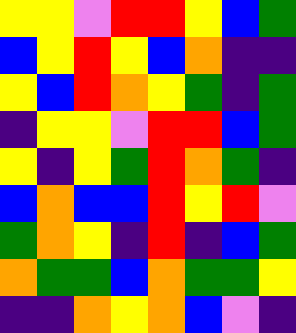[["yellow", "yellow", "violet", "red", "red", "yellow", "blue", "green"], ["blue", "yellow", "red", "yellow", "blue", "orange", "indigo", "indigo"], ["yellow", "blue", "red", "orange", "yellow", "green", "indigo", "green"], ["indigo", "yellow", "yellow", "violet", "red", "red", "blue", "green"], ["yellow", "indigo", "yellow", "green", "red", "orange", "green", "indigo"], ["blue", "orange", "blue", "blue", "red", "yellow", "red", "violet"], ["green", "orange", "yellow", "indigo", "red", "indigo", "blue", "green"], ["orange", "green", "green", "blue", "orange", "green", "green", "yellow"], ["indigo", "indigo", "orange", "yellow", "orange", "blue", "violet", "indigo"]]